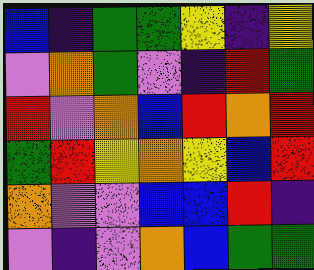[["blue", "indigo", "green", "green", "yellow", "indigo", "yellow"], ["violet", "orange", "green", "violet", "indigo", "red", "green"], ["red", "violet", "orange", "blue", "red", "orange", "red"], ["green", "red", "yellow", "orange", "yellow", "blue", "red"], ["orange", "violet", "violet", "blue", "blue", "red", "indigo"], ["violet", "indigo", "violet", "orange", "blue", "green", "green"]]